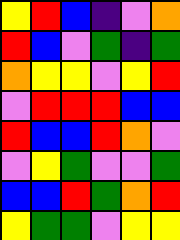[["yellow", "red", "blue", "indigo", "violet", "orange"], ["red", "blue", "violet", "green", "indigo", "green"], ["orange", "yellow", "yellow", "violet", "yellow", "red"], ["violet", "red", "red", "red", "blue", "blue"], ["red", "blue", "blue", "red", "orange", "violet"], ["violet", "yellow", "green", "violet", "violet", "green"], ["blue", "blue", "red", "green", "orange", "red"], ["yellow", "green", "green", "violet", "yellow", "yellow"]]